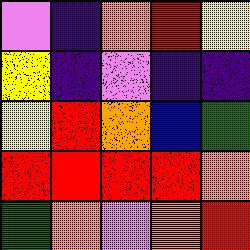[["violet", "indigo", "orange", "red", "yellow"], ["yellow", "indigo", "violet", "indigo", "indigo"], ["yellow", "red", "orange", "blue", "green"], ["red", "red", "red", "red", "orange"], ["green", "orange", "violet", "orange", "red"]]